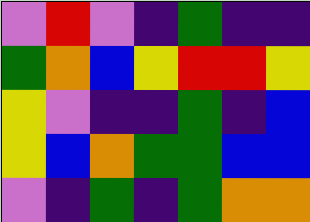[["violet", "red", "violet", "indigo", "green", "indigo", "indigo"], ["green", "orange", "blue", "yellow", "red", "red", "yellow"], ["yellow", "violet", "indigo", "indigo", "green", "indigo", "blue"], ["yellow", "blue", "orange", "green", "green", "blue", "blue"], ["violet", "indigo", "green", "indigo", "green", "orange", "orange"]]